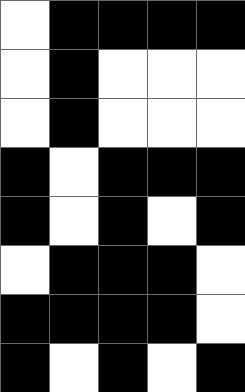[["white", "black", "black", "black", "black"], ["white", "black", "white", "white", "white"], ["white", "black", "white", "white", "white"], ["black", "white", "black", "black", "black"], ["black", "white", "black", "white", "black"], ["white", "black", "black", "black", "white"], ["black", "black", "black", "black", "white"], ["black", "white", "black", "white", "black"]]